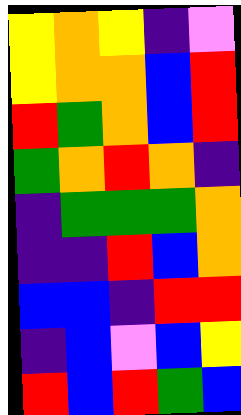[["yellow", "orange", "yellow", "indigo", "violet"], ["yellow", "orange", "orange", "blue", "red"], ["red", "green", "orange", "blue", "red"], ["green", "orange", "red", "orange", "indigo"], ["indigo", "green", "green", "green", "orange"], ["indigo", "indigo", "red", "blue", "orange"], ["blue", "blue", "indigo", "red", "red"], ["indigo", "blue", "violet", "blue", "yellow"], ["red", "blue", "red", "green", "blue"]]